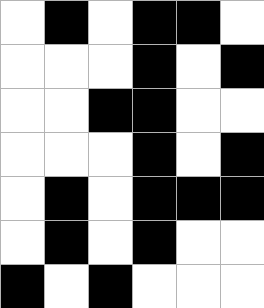[["white", "black", "white", "black", "black", "white"], ["white", "white", "white", "black", "white", "black"], ["white", "white", "black", "black", "white", "white"], ["white", "white", "white", "black", "white", "black"], ["white", "black", "white", "black", "black", "black"], ["white", "black", "white", "black", "white", "white"], ["black", "white", "black", "white", "white", "white"]]